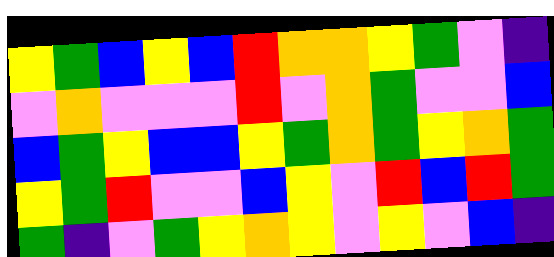[["yellow", "green", "blue", "yellow", "blue", "red", "orange", "orange", "yellow", "green", "violet", "indigo"], ["violet", "orange", "violet", "violet", "violet", "red", "violet", "orange", "green", "violet", "violet", "blue"], ["blue", "green", "yellow", "blue", "blue", "yellow", "green", "orange", "green", "yellow", "orange", "green"], ["yellow", "green", "red", "violet", "violet", "blue", "yellow", "violet", "red", "blue", "red", "green"], ["green", "indigo", "violet", "green", "yellow", "orange", "yellow", "violet", "yellow", "violet", "blue", "indigo"]]